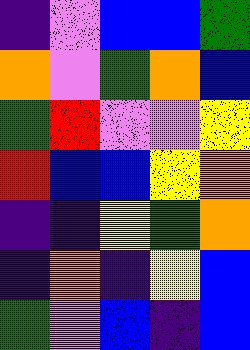[["indigo", "violet", "blue", "blue", "green"], ["orange", "violet", "green", "orange", "blue"], ["green", "red", "violet", "violet", "yellow"], ["red", "blue", "blue", "yellow", "orange"], ["indigo", "indigo", "yellow", "green", "orange"], ["indigo", "orange", "indigo", "yellow", "blue"], ["green", "violet", "blue", "indigo", "blue"]]